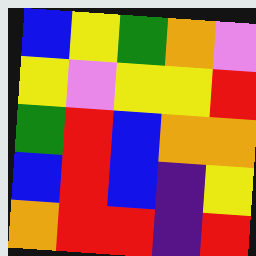[["blue", "yellow", "green", "orange", "violet"], ["yellow", "violet", "yellow", "yellow", "red"], ["green", "red", "blue", "orange", "orange"], ["blue", "red", "blue", "indigo", "yellow"], ["orange", "red", "red", "indigo", "red"]]